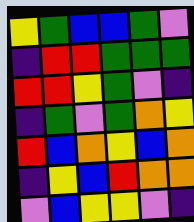[["yellow", "green", "blue", "blue", "green", "violet"], ["indigo", "red", "red", "green", "green", "green"], ["red", "red", "yellow", "green", "violet", "indigo"], ["indigo", "green", "violet", "green", "orange", "yellow"], ["red", "blue", "orange", "yellow", "blue", "orange"], ["indigo", "yellow", "blue", "red", "orange", "orange"], ["violet", "blue", "yellow", "yellow", "violet", "indigo"]]